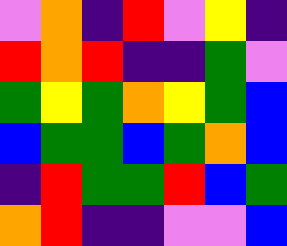[["violet", "orange", "indigo", "red", "violet", "yellow", "indigo"], ["red", "orange", "red", "indigo", "indigo", "green", "violet"], ["green", "yellow", "green", "orange", "yellow", "green", "blue"], ["blue", "green", "green", "blue", "green", "orange", "blue"], ["indigo", "red", "green", "green", "red", "blue", "green"], ["orange", "red", "indigo", "indigo", "violet", "violet", "blue"]]